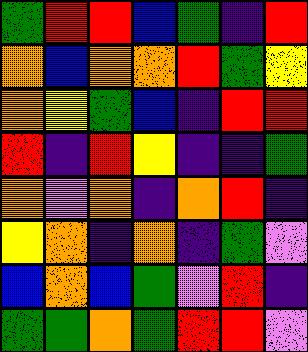[["green", "red", "red", "blue", "green", "indigo", "red"], ["orange", "blue", "orange", "orange", "red", "green", "yellow"], ["orange", "yellow", "green", "blue", "indigo", "red", "red"], ["red", "indigo", "red", "yellow", "indigo", "indigo", "green"], ["orange", "violet", "orange", "indigo", "orange", "red", "indigo"], ["yellow", "orange", "indigo", "orange", "indigo", "green", "violet"], ["blue", "orange", "blue", "green", "violet", "red", "indigo"], ["green", "green", "orange", "green", "red", "red", "violet"]]